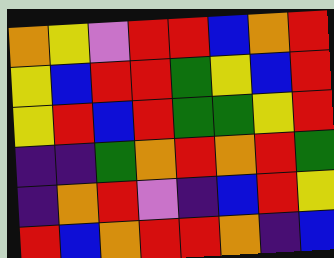[["orange", "yellow", "violet", "red", "red", "blue", "orange", "red"], ["yellow", "blue", "red", "red", "green", "yellow", "blue", "red"], ["yellow", "red", "blue", "red", "green", "green", "yellow", "red"], ["indigo", "indigo", "green", "orange", "red", "orange", "red", "green"], ["indigo", "orange", "red", "violet", "indigo", "blue", "red", "yellow"], ["red", "blue", "orange", "red", "red", "orange", "indigo", "blue"]]